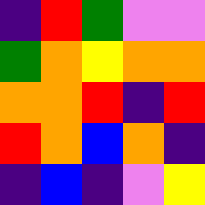[["indigo", "red", "green", "violet", "violet"], ["green", "orange", "yellow", "orange", "orange"], ["orange", "orange", "red", "indigo", "red"], ["red", "orange", "blue", "orange", "indigo"], ["indigo", "blue", "indigo", "violet", "yellow"]]